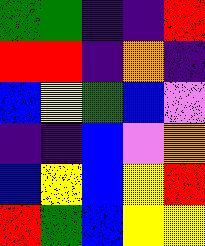[["green", "green", "indigo", "indigo", "red"], ["red", "red", "indigo", "orange", "indigo"], ["blue", "yellow", "green", "blue", "violet"], ["indigo", "indigo", "blue", "violet", "orange"], ["blue", "yellow", "blue", "yellow", "red"], ["red", "green", "blue", "yellow", "yellow"]]